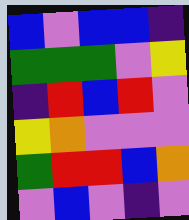[["blue", "violet", "blue", "blue", "indigo"], ["green", "green", "green", "violet", "yellow"], ["indigo", "red", "blue", "red", "violet"], ["yellow", "orange", "violet", "violet", "violet"], ["green", "red", "red", "blue", "orange"], ["violet", "blue", "violet", "indigo", "violet"]]